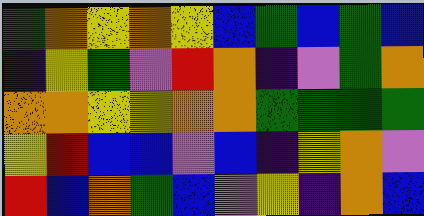[["green", "orange", "yellow", "orange", "yellow", "blue", "green", "blue", "green", "blue"], ["indigo", "yellow", "green", "violet", "red", "orange", "indigo", "violet", "green", "orange"], ["orange", "orange", "yellow", "yellow", "orange", "orange", "green", "green", "green", "green"], ["yellow", "red", "blue", "blue", "violet", "blue", "indigo", "yellow", "orange", "violet"], ["red", "blue", "orange", "green", "blue", "violet", "yellow", "indigo", "orange", "blue"]]